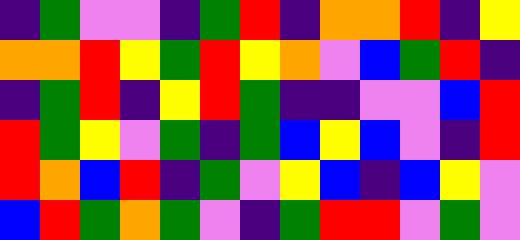[["indigo", "green", "violet", "violet", "indigo", "green", "red", "indigo", "orange", "orange", "red", "indigo", "yellow"], ["orange", "orange", "red", "yellow", "green", "red", "yellow", "orange", "violet", "blue", "green", "red", "indigo"], ["indigo", "green", "red", "indigo", "yellow", "red", "green", "indigo", "indigo", "violet", "violet", "blue", "red"], ["red", "green", "yellow", "violet", "green", "indigo", "green", "blue", "yellow", "blue", "violet", "indigo", "red"], ["red", "orange", "blue", "red", "indigo", "green", "violet", "yellow", "blue", "indigo", "blue", "yellow", "violet"], ["blue", "red", "green", "orange", "green", "violet", "indigo", "green", "red", "red", "violet", "green", "violet"]]